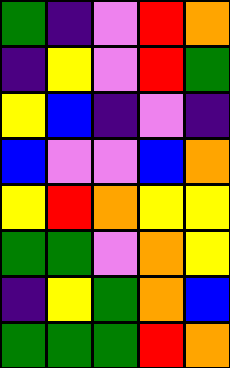[["green", "indigo", "violet", "red", "orange"], ["indigo", "yellow", "violet", "red", "green"], ["yellow", "blue", "indigo", "violet", "indigo"], ["blue", "violet", "violet", "blue", "orange"], ["yellow", "red", "orange", "yellow", "yellow"], ["green", "green", "violet", "orange", "yellow"], ["indigo", "yellow", "green", "orange", "blue"], ["green", "green", "green", "red", "orange"]]